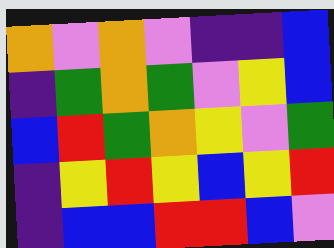[["orange", "violet", "orange", "violet", "indigo", "indigo", "blue"], ["indigo", "green", "orange", "green", "violet", "yellow", "blue"], ["blue", "red", "green", "orange", "yellow", "violet", "green"], ["indigo", "yellow", "red", "yellow", "blue", "yellow", "red"], ["indigo", "blue", "blue", "red", "red", "blue", "violet"]]